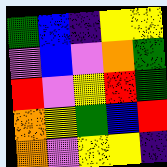[["green", "blue", "indigo", "yellow", "yellow"], ["violet", "blue", "violet", "orange", "green"], ["red", "violet", "yellow", "red", "green"], ["orange", "yellow", "green", "blue", "red"], ["orange", "violet", "yellow", "yellow", "indigo"]]